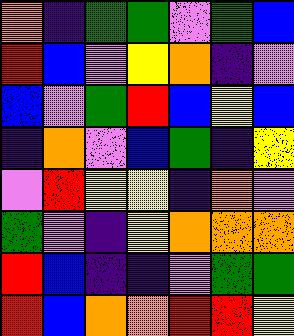[["orange", "indigo", "green", "green", "violet", "green", "blue"], ["red", "blue", "violet", "yellow", "orange", "indigo", "violet"], ["blue", "violet", "green", "red", "blue", "yellow", "blue"], ["indigo", "orange", "violet", "blue", "green", "indigo", "yellow"], ["violet", "red", "yellow", "yellow", "indigo", "orange", "violet"], ["green", "violet", "indigo", "yellow", "orange", "orange", "orange"], ["red", "blue", "indigo", "indigo", "violet", "green", "green"], ["red", "blue", "orange", "orange", "red", "red", "yellow"]]